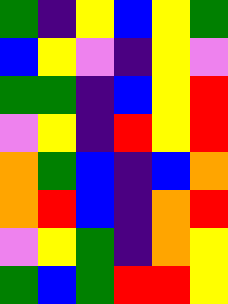[["green", "indigo", "yellow", "blue", "yellow", "green"], ["blue", "yellow", "violet", "indigo", "yellow", "violet"], ["green", "green", "indigo", "blue", "yellow", "red"], ["violet", "yellow", "indigo", "red", "yellow", "red"], ["orange", "green", "blue", "indigo", "blue", "orange"], ["orange", "red", "blue", "indigo", "orange", "red"], ["violet", "yellow", "green", "indigo", "orange", "yellow"], ["green", "blue", "green", "red", "red", "yellow"]]